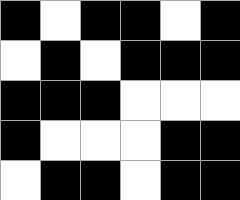[["black", "white", "black", "black", "white", "black"], ["white", "black", "white", "black", "black", "black"], ["black", "black", "black", "white", "white", "white"], ["black", "white", "white", "white", "black", "black"], ["white", "black", "black", "white", "black", "black"]]